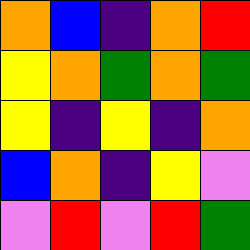[["orange", "blue", "indigo", "orange", "red"], ["yellow", "orange", "green", "orange", "green"], ["yellow", "indigo", "yellow", "indigo", "orange"], ["blue", "orange", "indigo", "yellow", "violet"], ["violet", "red", "violet", "red", "green"]]